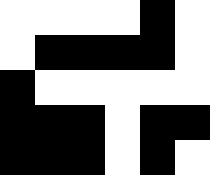[["white", "white", "white", "white", "black", "white"], ["white", "black", "black", "black", "black", "white"], ["black", "white", "white", "white", "white", "white"], ["black", "black", "black", "white", "black", "black"], ["black", "black", "black", "white", "black", "white"]]